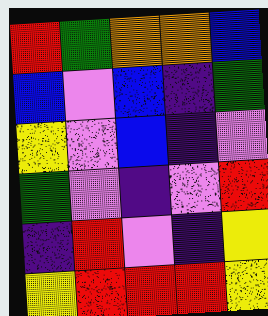[["red", "green", "orange", "orange", "blue"], ["blue", "violet", "blue", "indigo", "green"], ["yellow", "violet", "blue", "indigo", "violet"], ["green", "violet", "indigo", "violet", "red"], ["indigo", "red", "violet", "indigo", "yellow"], ["yellow", "red", "red", "red", "yellow"]]